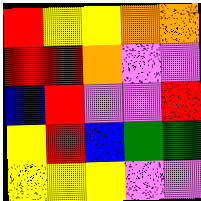[["red", "yellow", "yellow", "orange", "orange"], ["red", "red", "orange", "violet", "violet"], ["blue", "red", "violet", "violet", "red"], ["yellow", "red", "blue", "green", "green"], ["yellow", "yellow", "yellow", "violet", "violet"]]